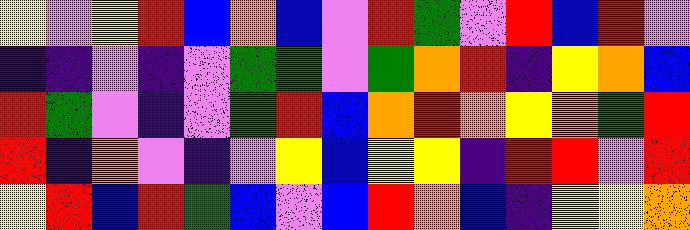[["yellow", "violet", "yellow", "red", "blue", "orange", "blue", "violet", "red", "green", "violet", "red", "blue", "red", "violet"], ["indigo", "indigo", "violet", "indigo", "violet", "green", "green", "violet", "green", "orange", "red", "indigo", "yellow", "orange", "blue"], ["red", "green", "violet", "indigo", "violet", "green", "red", "blue", "orange", "red", "orange", "yellow", "orange", "green", "red"], ["red", "indigo", "orange", "violet", "indigo", "violet", "yellow", "blue", "yellow", "yellow", "indigo", "red", "red", "violet", "red"], ["yellow", "red", "blue", "red", "green", "blue", "violet", "blue", "red", "orange", "blue", "indigo", "yellow", "yellow", "orange"]]